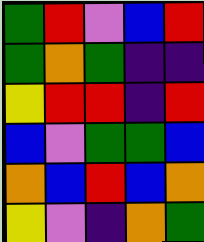[["green", "red", "violet", "blue", "red"], ["green", "orange", "green", "indigo", "indigo"], ["yellow", "red", "red", "indigo", "red"], ["blue", "violet", "green", "green", "blue"], ["orange", "blue", "red", "blue", "orange"], ["yellow", "violet", "indigo", "orange", "green"]]